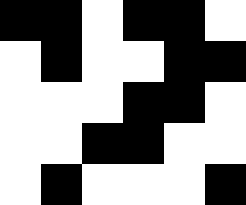[["black", "black", "white", "black", "black", "white"], ["white", "black", "white", "white", "black", "black"], ["white", "white", "white", "black", "black", "white"], ["white", "white", "black", "black", "white", "white"], ["white", "black", "white", "white", "white", "black"]]